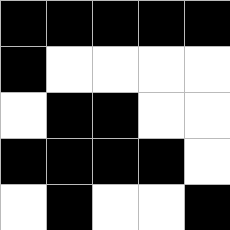[["black", "black", "black", "black", "black"], ["black", "white", "white", "white", "white"], ["white", "black", "black", "white", "white"], ["black", "black", "black", "black", "white"], ["white", "black", "white", "white", "black"]]